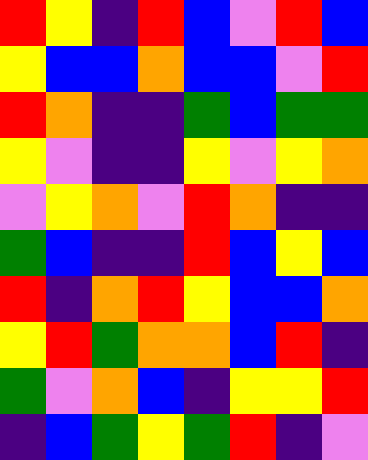[["red", "yellow", "indigo", "red", "blue", "violet", "red", "blue"], ["yellow", "blue", "blue", "orange", "blue", "blue", "violet", "red"], ["red", "orange", "indigo", "indigo", "green", "blue", "green", "green"], ["yellow", "violet", "indigo", "indigo", "yellow", "violet", "yellow", "orange"], ["violet", "yellow", "orange", "violet", "red", "orange", "indigo", "indigo"], ["green", "blue", "indigo", "indigo", "red", "blue", "yellow", "blue"], ["red", "indigo", "orange", "red", "yellow", "blue", "blue", "orange"], ["yellow", "red", "green", "orange", "orange", "blue", "red", "indigo"], ["green", "violet", "orange", "blue", "indigo", "yellow", "yellow", "red"], ["indigo", "blue", "green", "yellow", "green", "red", "indigo", "violet"]]